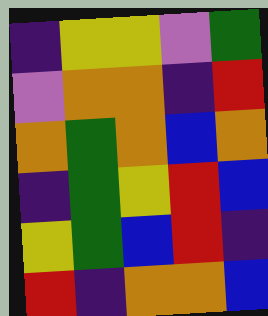[["indigo", "yellow", "yellow", "violet", "green"], ["violet", "orange", "orange", "indigo", "red"], ["orange", "green", "orange", "blue", "orange"], ["indigo", "green", "yellow", "red", "blue"], ["yellow", "green", "blue", "red", "indigo"], ["red", "indigo", "orange", "orange", "blue"]]